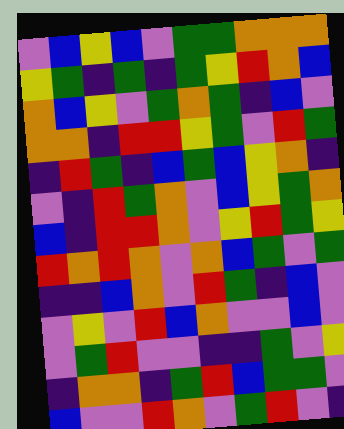[["violet", "blue", "yellow", "blue", "violet", "green", "green", "orange", "orange", "orange"], ["yellow", "green", "indigo", "green", "indigo", "green", "yellow", "red", "orange", "blue"], ["orange", "blue", "yellow", "violet", "green", "orange", "green", "indigo", "blue", "violet"], ["orange", "orange", "indigo", "red", "red", "yellow", "green", "violet", "red", "green"], ["indigo", "red", "green", "indigo", "blue", "green", "blue", "yellow", "orange", "indigo"], ["violet", "indigo", "red", "green", "orange", "violet", "blue", "yellow", "green", "orange"], ["blue", "indigo", "red", "red", "orange", "violet", "yellow", "red", "green", "yellow"], ["red", "orange", "red", "orange", "violet", "orange", "blue", "green", "violet", "green"], ["indigo", "indigo", "blue", "orange", "violet", "red", "green", "indigo", "blue", "violet"], ["violet", "yellow", "violet", "red", "blue", "orange", "violet", "violet", "blue", "violet"], ["violet", "green", "red", "violet", "violet", "indigo", "indigo", "green", "violet", "yellow"], ["indigo", "orange", "orange", "indigo", "green", "red", "blue", "green", "green", "violet"], ["blue", "violet", "violet", "red", "orange", "violet", "green", "red", "violet", "indigo"]]